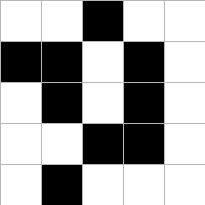[["white", "white", "black", "white", "white"], ["black", "black", "white", "black", "white"], ["white", "black", "white", "black", "white"], ["white", "white", "black", "black", "white"], ["white", "black", "white", "white", "white"]]